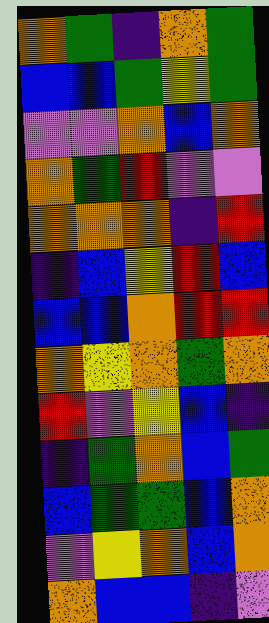[["orange", "green", "indigo", "orange", "green"], ["blue", "blue", "green", "yellow", "green"], ["violet", "violet", "orange", "blue", "orange"], ["orange", "green", "red", "violet", "violet"], ["orange", "orange", "orange", "indigo", "red"], ["indigo", "blue", "yellow", "red", "blue"], ["blue", "blue", "orange", "red", "red"], ["orange", "yellow", "orange", "green", "orange"], ["red", "violet", "yellow", "blue", "indigo"], ["indigo", "green", "orange", "blue", "green"], ["blue", "green", "green", "blue", "orange"], ["violet", "yellow", "orange", "blue", "orange"], ["orange", "blue", "blue", "indigo", "violet"]]